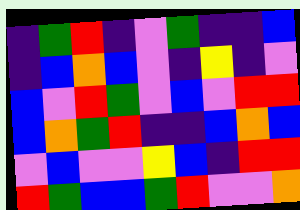[["indigo", "green", "red", "indigo", "violet", "green", "indigo", "indigo", "blue"], ["indigo", "blue", "orange", "blue", "violet", "indigo", "yellow", "indigo", "violet"], ["blue", "violet", "red", "green", "violet", "blue", "violet", "red", "red"], ["blue", "orange", "green", "red", "indigo", "indigo", "blue", "orange", "blue"], ["violet", "blue", "violet", "violet", "yellow", "blue", "indigo", "red", "red"], ["red", "green", "blue", "blue", "green", "red", "violet", "violet", "orange"]]